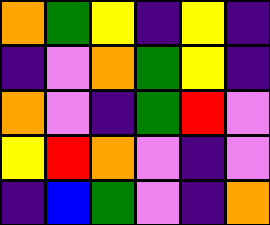[["orange", "green", "yellow", "indigo", "yellow", "indigo"], ["indigo", "violet", "orange", "green", "yellow", "indigo"], ["orange", "violet", "indigo", "green", "red", "violet"], ["yellow", "red", "orange", "violet", "indigo", "violet"], ["indigo", "blue", "green", "violet", "indigo", "orange"]]